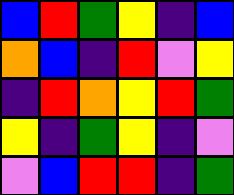[["blue", "red", "green", "yellow", "indigo", "blue"], ["orange", "blue", "indigo", "red", "violet", "yellow"], ["indigo", "red", "orange", "yellow", "red", "green"], ["yellow", "indigo", "green", "yellow", "indigo", "violet"], ["violet", "blue", "red", "red", "indigo", "green"]]